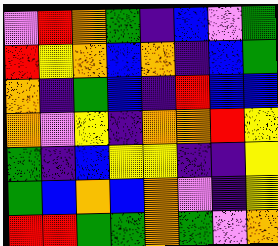[["violet", "red", "orange", "green", "indigo", "blue", "violet", "green"], ["red", "yellow", "orange", "blue", "orange", "indigo", "blue", "green"], ["orange", "indigo", "green", "blue", "indigo", "red", "blue", "blue"], ["orange", "violet", "yellow", "indigo", "orange", "orange", "red", "yellow"], ["green", "indigo", "blue", "yellow", "yellow", "indigo", "indigo", "yellow"], ["green", "blue", "orange", "blue", "orange", "violet", "indigo", "yellow"], ["red", "red", "green", "green", "orange", "green", "violet", "orange"]]